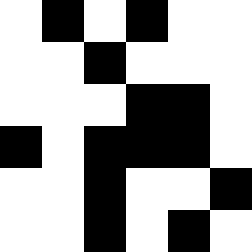[["white", "black", "white", "black", "white", "white"], ["white", "white", "black", "white", "white", "white"], ["white", "white", "white", "black", "black", "white"], ["black", "white", "black", "black", "black", "white"], ["white", "white", "black", "white", "white", "black"], ["white", "white", "black", "white", "black", "white"]]